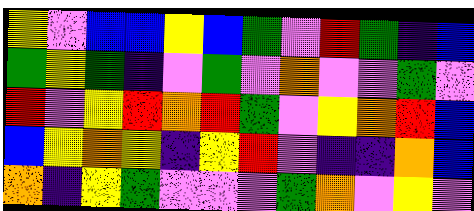[["yellow", "violet", "blue", "blue", "yellow", "blue", "green", "violet", "red", "green", "indigo", "blue"], ["green", "yellow", "green", "indigo", "violet", "green", "violet", "orange", "violet", "violet", "green", "violet"], ["red", "violet", "yellow", "red", "orange", "red", "green", "violet", "yellow", "orange", "red", "blue"], ["blue", "yellow", "orange", "yellow", "indigo", "yellow", "red", "violet", "indigo", "indigo", "orange", "blue"], ["orange", "indigo", "yellow", "green", "violet", "violet", "violet", "green", "orange", "violet", "yellow", "violet"]]